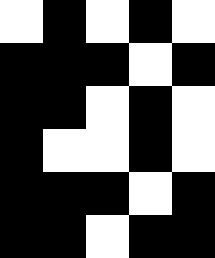[["white", "black", "white", "black", "white"], ["black", "black", "black", "white", "black"], ["black", "black", "white", "black", "white"], ["black", "white", "white", "black", "white"], ["black", "black", "black", "white", "black"], ["black", "black", "white", "black", "black"]]